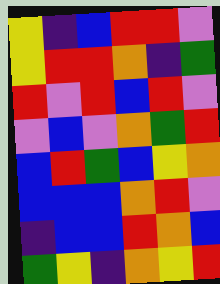[["yellow", "indigo", "blue", "red", "red", "violet"], ["yellow", "red", "red", "orange", "indigo", "green"], ["red", "violet", "red", "blue", "red", "violet"], ["violet", "blue", "violet", "orange", "green", "red"], ["blue", "red", "green", "blue", "yellow", "orange"], ["blue", "blue", "blue", "orange", "red", "violet"], ["indigo", "blue", "blue", "red", "orange", "blue"], ["green", "yellow", "indigo", "orange", "yellow", "red"]]